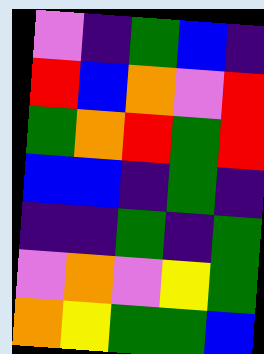[["violet", "indigo", "green", "blue", "indigo"], ["red", "blue", "orange", "violet", "red"], ["green", "orange", "red", "green", "red"], ["blue", "blue", "indigo", "green", "indigo"], ["indigo", "indigo", "green", "indigo", "green"], ["violet", "orange", "violet", "yellow", "green"], ["orange", "yellow", "green", "green", "blue"]]